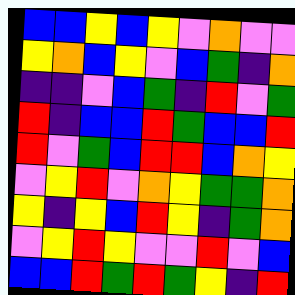[["blue", "blue", "yellow", "blue", "yellow", "violet", "orange", "violet", "violet"], ["yellow", "orange", "blue", "yellow", "violet", "blue", "green", "indigo", "orange"], ["indigo", "indigo", "violet", "blue", "green", "indigo", "red", "violet", "green"], ["red", "indigo", "blue", "blue", "red", "green", "blue", "blue", "red"], ["red", "violet", "green", "blue", "red", "red", "blue", "orange", "yellow"], ["violet", "yellow", "red", "violet", "orange", "yellow", "green", "green", "orange"], ["yellow", "indigo", "yellow", "blue", "red", "yellow", "indigo", "green", "orange"], ["violet", "yellow", "red", "yellow", "violet", "violet", "red", "violet", "blue"], ["blue", "blue", "red", "green", "red", "green", "yellow", "indigo", "red"]]